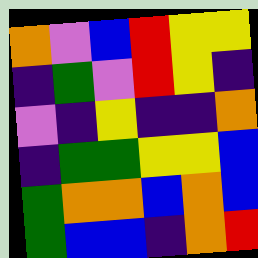[["orange", "violet", "blue", "red", "yellow", "yellow"], ["indigo", "green", "violet", "red", "yellow", "indigo"], ["violet", "indigo", "yellow", "indigo", "indigo", "orange"], ["indigo", "green", "green", "yellow", "yellow", "blue"], ["green", "orange", "orange", "blue", "orange", "blue"], ["green", "blue", "blue", "indigo", "orange", "red"]]